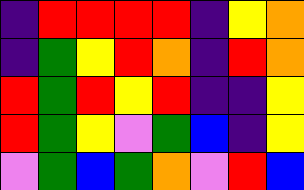[["indigo", "red", "red", "red", "red", "indigo", "yellow", "orange"], ["indigo", "green", "yellow", "red", "orange", "indigo", "red", "orange"], ["red", "green", "red", "yellow", "red", "indigo", "indigo", "yellow"], ["red", "green", "yellow", "violet", "green", "blue", "indigo", "yellow"], ["violet", "green", "blue", "green", "orange", "violet", "red", "blue"]]